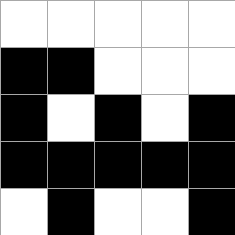[["white", "white", "white", "white", "white"], ["black", "black", "white", "white", "white"], ["black", "white", "black", "white", "black"], ["black", "black", "black", "black", "black"], ["white", "black", "white", "white", "black"]]